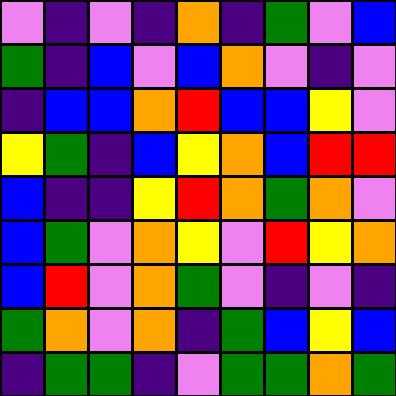[["violet", "indigo", "violet", "indigo", "orange", "indigo", "green", "violet", "blue"], ["green", "indigo", "blue", "violet", "blue", "orange", "violet", "indigo", "violet"], ["indigo", "blue", "blue", "orange", "red", "blue", "blue", "yellow", "violet"], ["yellow", "green", "indigo", "blue", "yellow", "orange", "blue", "red", "red"], ["blue", "indigo", "indigo", "yellow", "red", "orange", "green", "orange", "violet"], ["blue", "green", "violet", "orange", "yellow", "violet", "red", "yellow", "orange"], ["blue", "red", "violet", "orange", "green", "violet", "indigo", "violet", "indigo"], ["green", "orange", "violet", "orange", "indigo", "green", "blue", "yellow", "blue"], ["indigo", "green", "green", "indigo", "violet", "green", "green", "orange", "green"]]